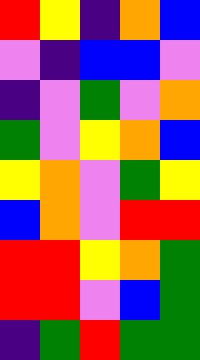[["red", "yellow", "indigo", "orange", "blue"], ["violet", "indigo", "blue", "blue", "violet"], ["indigo", "violet", "green", "violet", "orange"], ["green", "violet", "yellow", "orange", "blue"], ["yellow", "orange", "violet", "green", "yellow"], ["blue", "orange", "violet", "red", "red"], ["red", "red", "yellow", "orange", "green"], ["red", "red", "violet", "blue", "green"], ["indigo", "green", "red", "green", "green"]]